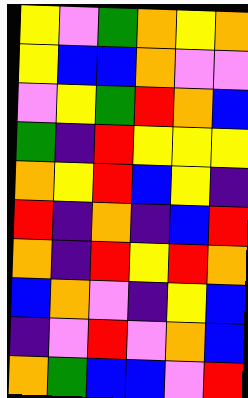[["yellow", "violet", "green", "orange", "yellow", "orange"], ["yellow", "blue", "blue", "orange", "violet", "violet"], ["violet", "yellow", "green", "red", "orange", "blue"], ["green", "indigo", "red", "yellow", "yellow", "yellow"], ["orange", "yellow", "red", "blue", "yellow", "indigo"], ["red", "indigo", "orange", "indigo", "blue", "red"], ["orange", "indigo", "red", "yellow", "red", "orange"], ["blue", "orange", "violet", "indigo", "yellow", "blue"], ["indigo", "violet", "red", "violet", "orange", "blue"], ["orange", "green", "blue", "blue", "violet", "red"]]